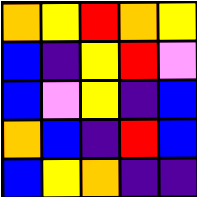[["orange", "yellow", "red", "orange", "yellow"], ["blue", "indigo", "yellow", "red", "violet"], ["blue", "violet", "yellow", "indigo", "blue"], ["orange", "blue", "indigo", "red", "blue"], ["blue", "yellow", "orange", "indigo", "indigo"]]